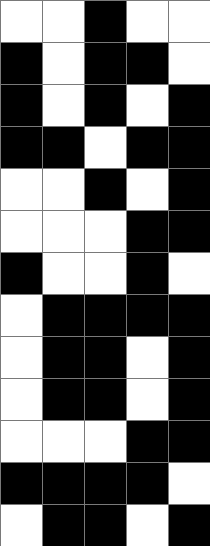[["white", "white", "black", "white", "white"], ["black", "white", "black", "black", "white"], ["black", "white", "black", "white", "black"], ["black", "black", "white", "black", "black"], ["white", "white", "black", "white", "black"], ["white", "white", "white", "black", "black"], ["black", "white", "white", "black", "white"], ["white", "black", "black", "black", "black"], ["white", "black", "black", "white", "black"], ["white", "black", "black", "white", "black"], ["white", "white", "white", "black", "black"], ["black", "black", "black", "black", "white"], ["white", "black", "black", "white", "black"]]